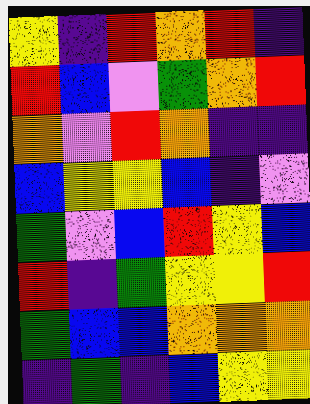[["yellow", "indigo", "red", "orange", "red", "indigo"], ["red", "blue", "violet", "green", "orange", "red"], ["orange", "violet", "red", "orange", "indigo", "indigo"], ["blue", "yellow", "yellow", "blue", "indigo", "violet"], ["green", "violet", "blue", "red", "yellow", "blue"], ["red", "indigo", "green", "yellow", "yellow", "red"], ["green", "blue", "blue", "orange", "orange", "orange"], ["indigo", "green", "indigo", "blue", "yellow", "yellow"]]